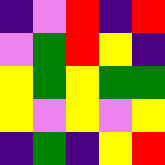[["indigo", "violet", "red", "indigo", "red"], ["violet", "green", "red", "yellow", "indigo"], ["yellow", "green", "yellow", "green", "green"], ["yellow", "violet", "yellow", "violet", "yellow"], ["indigo", "green", "indigo", "yellow", "red"]]